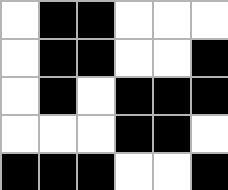[["white", "black", "black", "white", "white", "white"], ["white", "black", "black", "white", "white", "black"], ["white", "black", "white", "black", "black", "black"], ["white", "white", "white", "black", "black", "white"], ["black", "black", "black", "white", "white", "black"]]